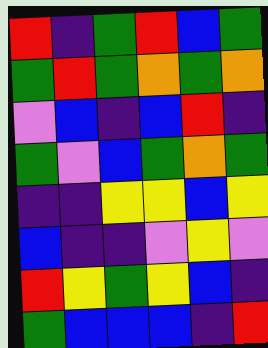[["red", "indigo", "green", "red", "blue", "green"], ["green", "red", "green", "orange", "green", "orange"], ["violet", "blue", "indigo", "blue", "red", "indigo"], ["green", "violet", "blue", "green", "orange", "green"], ["indigo", "indigo", "yellow", "yellow", "blue", "yellow"], ["blue", "indigo", "indigo", "violet", "yellow", "violet"], ["red", "yellow", "green", "yellow", "blue", "indigo"], ["green", "blue", "blue", "blue", "indigo", "red"]]